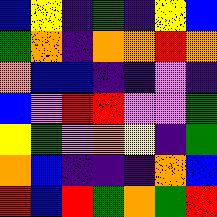[["blue", "yellow", "indigo", "green", "indigo", "yellow", "blue"], ["green", "orange", "indigo", "orange", "orange", "red", "orange"], ["orange", "blue", "blue", "indigo", "indigo", "violet", "indigo"], ["blue", "violet", "red", "red", "violet", "violet", "green"], ["yellow", "green", "violet", "orange", "yellow", "indigo", "green"], ["orange", "blue", "indigo", "indigo", "indigo", "orange", "blue"], ["red", "blue", "red", "green", "orange", "green", "red"]]